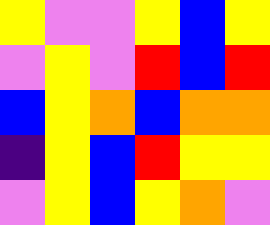[["yellow", "violet", "violet", "yellow", "blue", "yellow"], ["violet", "yellow", "violet", "red", "blue", "red"], ["blue", "yellow", "orange", "blue", "orange", "orange"], ["indigo", "yellow", "blue", "red", "yellow", "yellow"], ["violet", "yellow", "blue", "yellow", "orange", "violet"]]